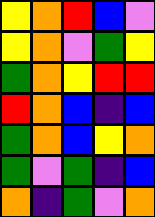[["yellow", "orange", "red", "blue", "violet"], ["yellow", "orange", "violet", "green", "yellow"], ["green", "orange", "yellow", "red", "red"], ["red", "orange", "blue", "indigo", "blue"], ["green", "orange", "blue", "yellow", "orange"], ["green", "violet", "green", "indigo", "blue"], ["orange", "indigo", "green", "violet", "orange"]]